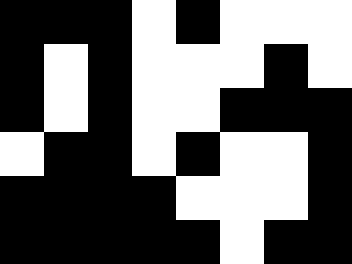[["black", "black", "black", "white", "black", "white", "white", "white"], ["black", "white", "black", "white", "white", "white", "black", "white"], ["black", "white", "black", "white", "white", "black", "black", "black"], ["white", "black", "black", "white", "black", "white", "white", "black"], ["black", "black", "black", "black", "white", "white", "white", "black"], ["black", "black", "black", "black", "black", "white", "black", "black"]]